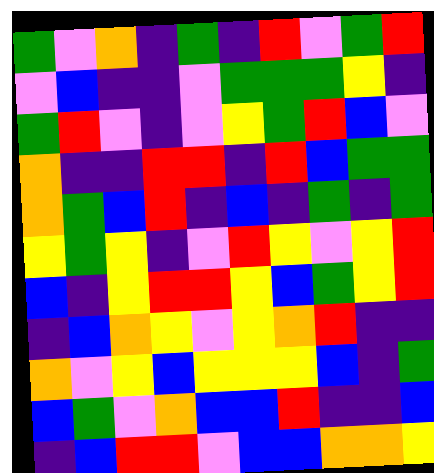[["green", "violet", "orange", "indigo", "green", "indigo", "red", "violet", "green", "red"], ["violet", "blue", "indigo", "indigo", "violet", "green", "green", "green", "yellow", "indigo"], ["green", "red", "violet", "indigo", "violet", "yellow", "green", "red", "blue", "violet"], ["orange", "indigo", "indigo", "red", "red", "indigo", "red", "blue", "green", "green"], ["orange", "green", "blue", "red", "indigo", "blue", "indigo", "green", "indigo", "green"], ["yellow", "green", "yellow", "indigo", "violet", "red", "yellow", "violet", "yellow", "red"], ["blue", "indigo", "yellow", "red", "red", "yellow", "blue", "green", "yellow", "red"], ["indigo", "blue", "orange", "yellow", "violet", "yellow", "orange", "red", "indigo", "indigo"], ["orange", "violet", "yellow", "blue", "yellow", "yellow", "yellow", "blue", "indigo", "green"], ["blue", "green", "violet", "orange", "blue", "blue", "red", "indigo", "indigo", "blue"], ["indigo", "blue", "red", "red", "violet", "blue", "blue", "orange", "orange", "yellow"]]